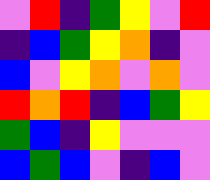[["violet", "red", "indigo", "green", "yellow", "violet", "red"], ["indigo", "blue", "green", "yellow", "orange", "indigo", "violet"], ["blue", "violet", "yellow", "orange", "violet", "orange", "violet"], ["red", "orange", "red", "indigo", "blue", "green", "yellow"], ["green", "blue", "indigo", "yellow", "violet", "violet", "violet"], ["blue", "green", "blue", "violet", "indigo", "blue", "violet"]]